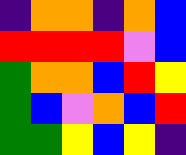[["indigo", "orange", "orange", "indigo", "orange", "blue"], ["red", "red", "red", "red", "violet", "blue"], ["green", "orange", "orange", "blue", "red", "yellow"], ["green", "blue", "violet", "orange", "blue", "red"], ["green", "green", "yellow", "blue", "yellow", "indigo"]]